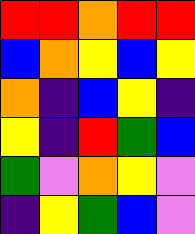[["red", "red", "orange", "red", "red"], ["blue", "orange", "yellow", "blue", "yellow"], ["orange", "indigo", "blue", "yellow", "indigo"], ["yellow", "indigo", "red", "green", "blue"], ["green", "violet", "orange", "yellow", "violet"], ["indigo", "yellow", "green", "blue", "violet"]]